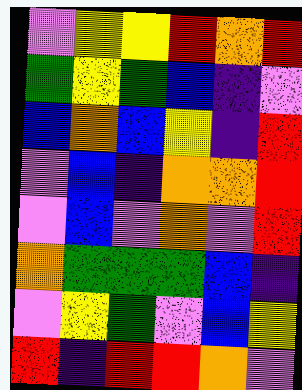[["violet", "yellow", "yellow", "red", "orange", "red"], ["green", "yellow", "green", "blue", "indigo", "violet"], ["blue", "orange", "blue", "yellow", "indigo", "red"], ["violet", "blue", "indigo", "orange", "orange", "red"], ["violet", "blue", "violet", "orange", "violet", "red"], ["orange", "green", "green", "green", "blue", "indigo"], ["violet", "yellow", "green", "violet", "blue", "yellow"], ["red", "indigo", "red", "red", "orange", "violet"]]